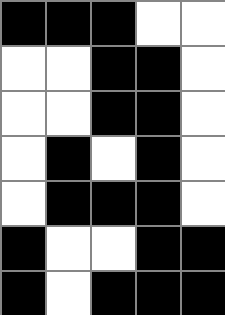[["black", "black", "black", "white", "white"], ["white", "white", "black", "black", "white"], ["white", "white", "black", "black", "white"], ["white", "black", "white", "black", "white"], ["white", "black", "black", "black", "white"], ["black", "white", "white", "black", "black"], ["black", "white", "black", "black", "black"]]